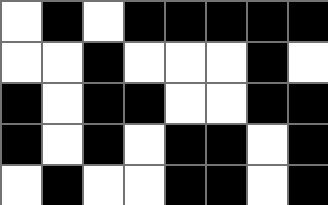[["white", "black", "white", "black", "black", "black", "black", "black"], ["white", "white", "black", "white", "white", "white", "black", "white"], ["black", "white", "black", "black", "white", "white", "black", "black"], ["black", "white", "black", "white", "black", "black", "white", "black"], ["white", "black", "white", "white", "black", "black", "white", "black"]]